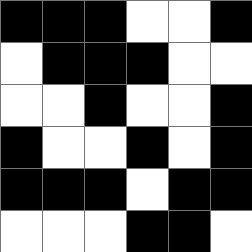[["black", "black", "black", "white", "white", "black"], ["white", "black", "black", "black", "white", "white"], ["white", "white", "black", "white", "white", "black"], ["black", "white", "white", "black", "white", "black"], ["black", "black", "black", "white", "black", "black"], ["white", "white", "white", "black", "black", "white"]]